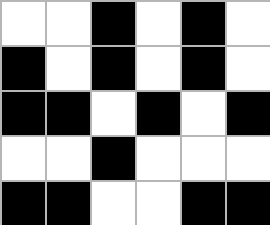[["white", "white", "black", "white", "black", "white"], ["black", "white", "black", "white", "black", "white"], ["black", "black", "white", "black", "white", "black"], ["white", "white", "black", "white", "white", "white"], ["black", "black", "white", "white", "black", "black"]]